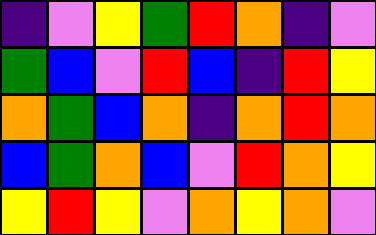[["indigo", "violet", "yellow", "green", "red", "orange", "indigo", "violet"], ["green", "blue", "violet", "red", "blue", "indigo", "red", "yellow"], ["orange", "green", "blue", "orange", "indigo", "orange", "red", "orange"], ["blue", "green", "orange", "blue", "violet", "red", "orange", "yellow"], ["yellow", "red", "yellow", "violet", "orange", "yellow", "orange", "violet"]]